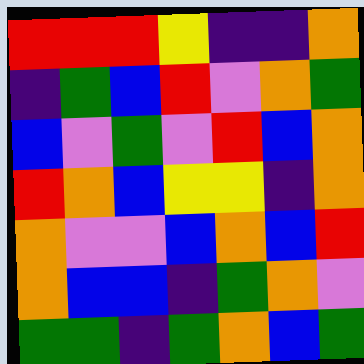[["red", "red", "red", "yellow", "indigo", "indigo", "orange"], ["indigo", "green", "blue", "red", "violet", "orange", "green"], ["blue", "violet", "green", "violet", "red", "blue", "orange"], ["red", "orange", "blue", "yellow", "yellow", "indigo", "orange"], ["orange", "violet", "violet", "blue", "orange", "blue", "red"], ["orange", "blue", "blue", "indigo", "green", "orange", "violet"], ["green", "green", "indigo", "green", "orange", "blue", "green"]]